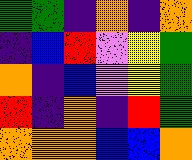[["green", "green", "indigo", "orange", "indigo", "orange"], ["indigo", "blue", "red", "violet", "yellow", "green"], ["orange", "indigo", "blue", "violet", "yellow", "green"], ["red", "indigo", "orange", "indigo", "red", "green"], ["orange", "orange", "orange", "blue", "blue", "orange"]]